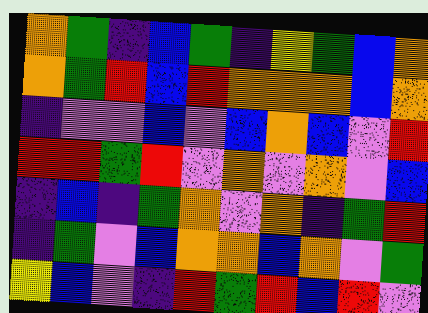[["orange", "green", "indigo", "blue", "green", "indigo", "yellow", "green", "blue", "orange"], ["orange", "green", "red", "blue", "red", "orange", "orange", "orange", "blue", "orange"], ["indigo", "violet", "violet", "blue", "violet", "blue", "orange", "blue", "violet", "red"], ["red", "red", "green", "red", "violet", "orange", "violet", "orange", "violet", "blue"], ["indigo", "blue", "indigo", "green", "orange", "violet", "orange", "indigo", "green", "red"], ["indigo", "green", "violet", "blue", "orange", "orange", "blue", "orange", "violet", "green"], ["yellow", "blue", "violet", "indigo", "red", "green", "red", "blue", "red", "violet"]]